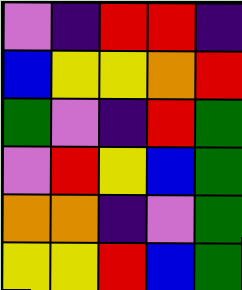[["violet", "indigo", "red", "red", "indigo"], ["blue", "yellow", "yellow", "orange", "red"], ["green", "violet", "indigo", "red", "green"], ["violet", "red", "yellow", "blue", "green"], ["orange", "orange", "indigo", "violet", "green"], ["yellow", "yellow", "red", "blue", "green"]]